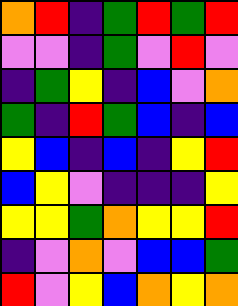[["orange", "red", "indigo", "green", "red", "green", "red"], ["violet", "violet", "indigo", "green", "violet", "red", "violet"], ["indigo", "green", "yellow", "indigo", "blue", "violet", "orange"], ["green", "indigo", "red", "green", "blue", "indigo", "blue"], ["yellow", "blue", "indigo", "blue", "indigo", "yellow", "red"], ["blue", "yellow", "violet", "indigo", "indigo", "indigo", "yellow"], ["yellow", "yellow", "green", "orange", "yellow", "yellow", "red"], ["indigo", "violet", "orange", "violet", "blue", "blue", "green"], ["red", "violet", "yellow", "blue", "orange", "yellow", "orange"]]